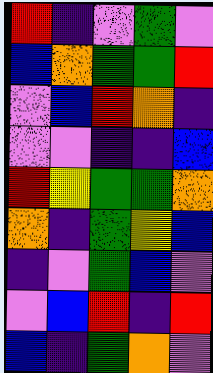[["red", "indigo", "violet", "green", "violet"], ["blue", "orange", "green", "green", "red"], ["violet", "blue", "red", "orange", "indigo"], ["violet", "violet", "indigo", "indigo", "blue"], ["red", "yellow", "green", "green", "orange"], ["orange", "indigo", "green", "yellow", "blue"], ["indigo", "violet", "green", "blue", "violet"], ["violet", "blue", "red", "indigo", "red"], ["blue", "indigo", "green", "orange", "violet"]]